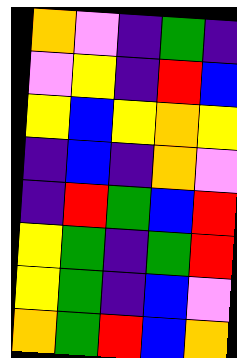[["orange", "violet", "indigo", "green", "indigo"], ["violet", "yellow", "indigo", "red", "blue"], ["yellow", "blue", "yellow", "orange", "yellow"], ["indigo", "blue", "indigo", "orange", "violet"], ["indigo", "red", "green", "blue", "red"], ["yellow", "green", "indigo", "green", "red"], ["yellow", "green", "indigo", "blue", "violet"], ["orange", "green", "red", "blue", "orange"]]